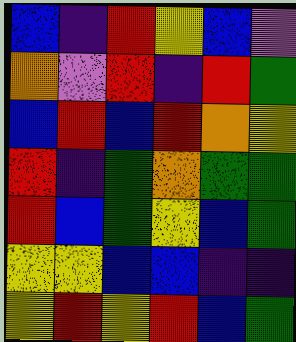[["blue", "indigo", "red", "yellow", "blue", "violet"], ["orange", "violet", "red", "indigo", "red", "green"], ["blue", "red", "blue", "red", "orange", "yellow"], ["red", "indigo", "green", "orange", "green", "green"], ["red", "blue", "green", "yellow", "blue", "green"], ["yellow", "yellow", "blue", "blue", "indigo", "indigo"], ["yellow", "red", "yellow", "red", "blue", "green"]]